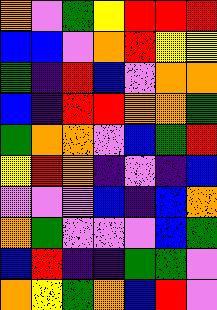[["orange", "violet", "green", "yellow", "red", "red", "red"], ["blue", "blue", "violet", "orange", "red", "yellow", "yellow"], ["green", "indigo", "red", "blue", "violet", "orange", "orange"], ["blue", "indigo", "red", "red", "orange", "orange", "green"], ["green", "orange", "orange", "violet", "blue", "green", "red"], ["yellow", "red", "orange", "indigo", "violet", "indigo", "blue"], ["violet", "violet", "violet", "blue", "indigo", "blue", "orange"], ["orange", "green", "violet", "violet", "violet", "blue", "green"], ["blue", "red", "indigo", "indigo", "green", "green", "violet"], ["orange", "yellow", "green", "orange", "blue", "red", "violet"]]